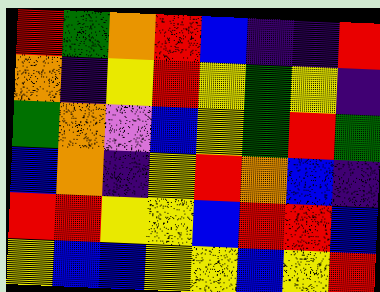[["red", "green", "orange", "red", "blue", "indigo", "indigo", "red"], ["orange", "indigo", "yellow", "red", "yellow", "green", "yellow", "indigo"], ["green", "orange", "violet", "blue", "yellow", "green", "red", "green"], ["blue", "orange", "indigo", "yellow", "red", "orange", "blue", "indigo"], ["red", "red", "yellow", "yellow", "blue", "red", "red", "blue"], ["yellow", "blue", "blue", "yellow", "yellow", "blue", "yellow", "red"]]